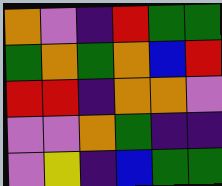[["orange", "violet", "indigo", "red", "green", "green"], ["green", "orange", "green", "orange", "blue", "red"], ["red", "red", "indigo", "orange", "orange", "violet"], ["violet", "violet", "orange", "green", "indigo", "indigo"], ["violet", "yellow", "indigo", "blue", "green", "green"]]